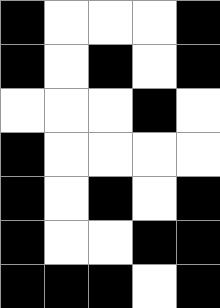[["black", "white", "white", "white", "black"], ["black", "white", "black", "white", "black"], ["white", "white", "white", "black", "white"], ["black", "white", "white", "white", "white"], ["black", "white", "black", "white", "black"], ["black", "white", "white", "black", "black"], ["black", "black", "black", "white", "black"]]